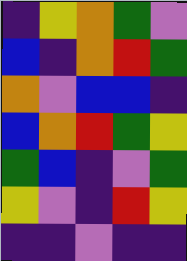[["indigo", "yellow", "orange", "green", "violet"], ["blue", "indigo", "orange", "red", "green"], ["orange", "violet", "blue", "blue", "indigo"], ["blue", "orange", "red", "green", "yellow"], ["green", "blue", "indigo", "violet", "green"], ["yellow", "violet", "indigo", "red", "yellow"], ["indigo", "indigo", "violet", "indigo", "indigo"]]